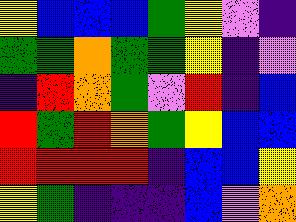[["yellow", "blue", "blue", "blue", "green", "yellow", "violet", "indigo"], ["green", "green", "orange", "green", "green", "yellow", "indigo", "violet"], ["indigo", "red", "orange", "green", "violet", "red", "indigo", "blue"], ["red", "green", "red", "orange", "green", "yellow", "blue", "blue"], ["red", "red", "red", "red", "indigo", "blue", "blue", "yellow"], ["yellow", "green", "indigo", "indigo", "indigo", "blue", "violet", "orange"]]